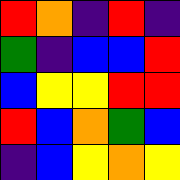[["red", "orange", "indigo", "red", "indigo"], ["green", "indigo", "blue", "blue", "red"], ["blue", "yellow", "yellow", "red", "red"], ["red", "blue", "orange", "green", "blue"], ["indigo", "blue", "yellow", "orange", "yellow"]]